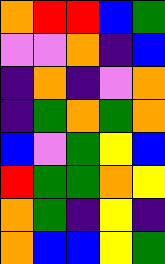[["orange", "red", "red", "blue", "green"], ["violet", "violet", "orange", "indigo", "blue"], ["indigo", "orange", "indigo", "violet", "orange"], ["indigo", "green", "orange", "green", "orange"], ["blue", "violet", "green", "yellow", "blue"], ["red", "green", "green", "orange", "yellow"], ["orange", "green", "indigo", "yellow", "indigo"], ["orange", "blue", "blue", "yellow", "green"]]